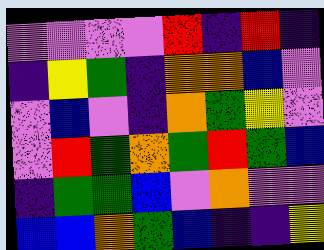[["violet", "violet", "violet", "violet", "red", "indigo", "red", "indigo"], ["indigo", "yellow", "green", "indigo", "orange", "orange", "blue", "violet"], ["violet", "blue", "violet", "indigo", "orange", "green", "yellow", "violet"], ["violet", "red", "green", "orange", "green", "red", "green", "blue"], ["indigo", "green", "green", "blue", "violet", "orange", "violet", "violet"], ["blue", "blue", "orange", "green", "blue", "indigo", "indigo", "yellow"]]